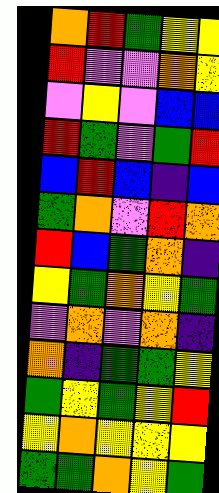[["orange", "red", "green", "yellow", "yellow"], ["red", "violet", "violet", "orange", "yellow"], ["violet", "yellow", "violet", "blue", "blue"], ["red", "green", "violet", "green", "red"], ["blue", "red", "blue", "indigo", "blue"], ["green", "orange", "violet", "red", "orange"], ["red", "blue", "green", "orange", "indigo"], ["yellow", "green", "orange", "yellow", "green"], ["violet", "orange", "violet", "orange", "indigo"], ["orange", "indigo", "green", "green", "yellow"], ["green", "yellow", "green", "yellow", "red"], ["yellow", "orange", "yellow", "yellow", "yellow"], ["green", "green", "orange", "yellow", "green"]]